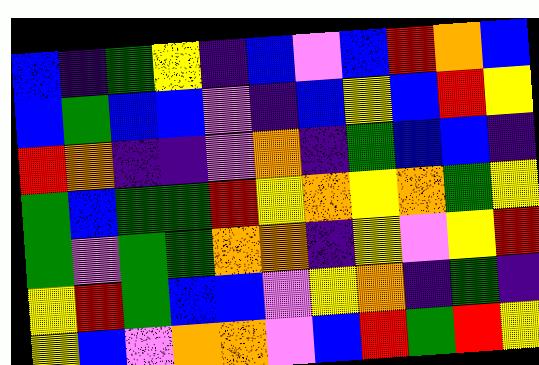[["blue", "indigo", "green", "yellow", "indigo", "blue", "violet", "blue", "red", "orange", "blue"], ["blue", "green", "blue", "blue", "violet", "indigo", "blue", "yellow", "blue", "red", "yellow"], ["red", "orange", "indigo", "indigo", "violet", "orange", "indigo", "green", "blue", "blue", "indigo"], ["green", "blue", "green", "green", "red", "yellow", "orange", "yellow", "orange", "green", "yellow"], ["green", "violet", "green", "green", "orange", "orange", "indigo", "yellow", "violet", "yellow", "red"], ["yellow", "red", "green", "blue", "blue", "violet", "yellow", "orange", "indigo", "green", "indigo"], ["yellow", "blue", "violet", "orange", "orange", "violet", "blue", "red", "green", "red", "yellow"]]